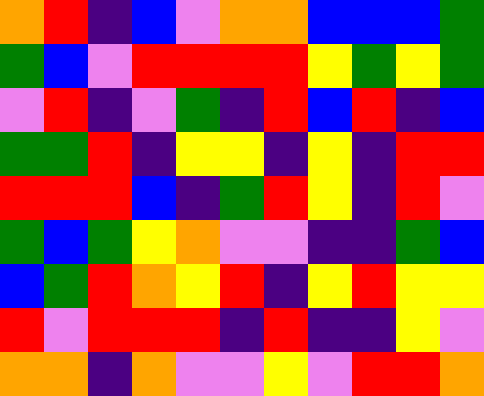[["orange", "red", "indigo", "blue", "violet", "orange", "orange", "blue", "blue", "blue", "green"], ["green", "blue", "violet", "red", "red", "red", "red", "yellow", "green", "yellow", "green"], ["violet", "red", "indigo", "violet", "green", "indigo", "red", "blue", "red", "indigo", "blue"], ["green", "green", "red", "indigo", "yellow", "yellow", "indigo", "yellow", "indigo", "red", "red"], ["red", "red", "red", "blue", "indigo", "green", "red", "yellow", "indigo", "red", "violet"], ["green", "blue", "green", "yellow", "orange", "violet", "violet", "indigo", "indigo", "green", "blue"], ["blue", "green", "red", "orange", "yellow", "red", "indigo", "yellow", "red", "yellow", "yellow"], ["red", "violet", "red", "red", "red", "indigo", "red", "indigo", "indigo", "yellow", "violet"], ["orange", "orange", "indigo", "orange", "violet", "violet", "yellow", "violet", "red", "red", "orange"]]